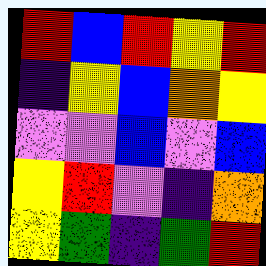[["red", "blue", "red", "yellow", "red"], ["indigo", "yellow", "blue", "orange", "yellow"], ["violet", "violet", "blue", "violet", "blue"], ["yellow", "red", "violet", "indigo", "orange"], ["yellow", "green", "indigo", "green", "red"]]